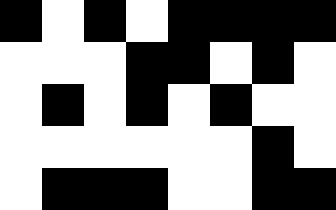[["black", "white", "black", "white", "black", "black", "black", "black"], ["white", "white", "white", "black", "black", "white", "black", "white"], ["white", "black", "white", "black", "white", "black", "white", "white"], ["white", "white", "white", "white", "white", "white", "black", "white"], ["white", "black", "black", "black", "white", "white", "black", "black"]]